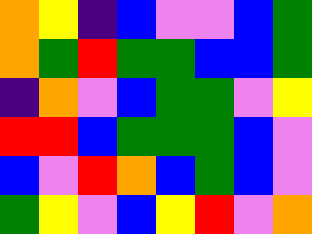[["orange", "yellow", "indigo", "blue", "violet", "violet", "blue", "green"], ["orange", "green", "red", "green", "green", "blue", "blue", "green"], ["indigo", "orange", "violet", "blue", "green", "green", "violet", "yellow"], ["red", "red", "blue", "green", "green", "green", "blue", "violet"], ["blue", "violet", "red", "orange", "blue", "green", "blue", "violet"], ["green", "yellow", "violet", "blue", "yellow", "red", "violet", "orange"]]